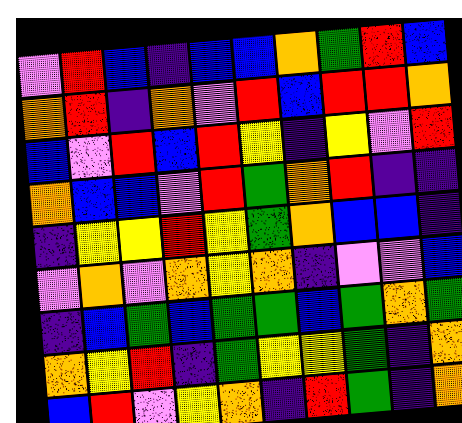[["violet", "red", "blue", "indigo", "blue", "blue", "orange", "green", "red", "blue"], ["orange", "red", "indigo", "orange", "violet", "red", "blue", "red", "red", "orange"], ["blue", "violet", "red", "blue", "red", "yellow", "indigo", "yellow", "violet", "red"], ["orange", "blue", "blue", "violet", "red", "green", "orange", "red", "indigo", "indigo"], ["indigo", "yellow", "yellow", "red", "yellow", "green", "orange", "blue", "blue", "indigo"], ["violet", "orange", "violet", "orange", "yellow", "orange", "indigo", "violet", "violet", "blue"], ["indigo", "blue", "green", "blue", "green", "green", "blue", "green", "orange", "green"], ["orange", "yellow", "red", "indigo", "green", "yellow", "yellow", "green", "indigo", "orange"], ["blue", "red", "violet", "yellow", "orange", "indigo", "red", "green", "indigo", "orange"]]